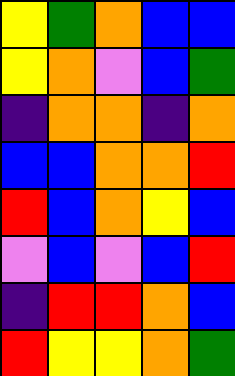[["yellow", "green", "orange", "blue", "blue"], ["yellow", "orange", "violet", "blue", "green"], ["indigo", "orange", "orange", "indigo", "orange"], ["blue", "blue", "orange", "orange", "red"], ["red", "blue", "orange", "yellow", "blue"], ["violet", "blue", "violet", "blue", "red"], ["indigo", "red", "red", "orange", "blue"], ["red", "yellow", "yellow", "orange", "green"]]